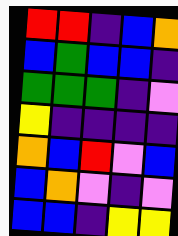[["red", "red", "indigo", "blue", "orange"], ["blue", "green", "blue", "blue", "indigo"], ["green", "green", "green", "indigo", "violet"], ["yellow", "indigo", "indigo", "indigo", "indigo"], ["orange", "blue", "red", "violet", "blue"], ["blue", "orange", "violet", "indigo", "violet"], ["blue", "blue", "indigo", "yellow", "yellow"]]